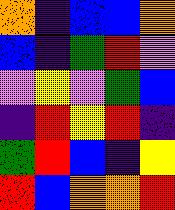[["orange", "indigo", "blue", "blue", "orange"], ["blue", "indigo", "green", "red", "violet"], ["violet", "yellow", "violet", "green", "blue"], ["indigo", "red", "yellow", "red", "indigo"], ["green", "red", "blue", "indigo", "yellow"], ["red", "blue", "orange", "orange", "red"]]